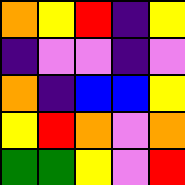[["orange", "yellow", "red", "indigo", "yellow"], ["indigo", "violet", "violet", "indigo", "violet"], ["orange", "indigo", "blue", "blue", "yellow"], ["yellow", "red", "orange", "violet", "orange"], ["green", "green", "yellow", "violet", "red"]]